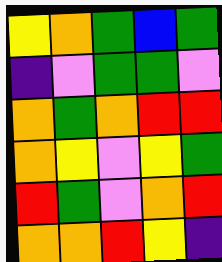[["yellow", "orange", "green", "blue", "green"], ["indigo", "violet", "green", "green", "violet"], ["orange", "green", "orange", "red", "red"], ["orange", "yellow", "violet", "yellow", "green"], ["red", "green", "violet", "orange", "red"], ["orange", "orange", "red", "yellow", "indigo"]]